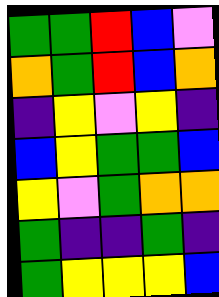[["green", "green", "red", "blue", "violet"], ["orange", "green", "red", "blue", "orange"], ["indigo", "yellow", "violet", "yellow", "indigo"], ["blue", "yellow", "green", "green", "blue"], ["yellow", "violet", "green", "orange", "orange"], ["green", "indigo", "indigo", "green", "indigo"], ["green", "yellow", "yellow", "yellow", "blue"]]